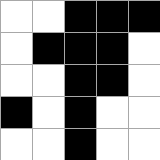[["white", "white", "black", "black", "black"], ["white", "black", "black", "black", "white"], ["white", "white", "black", "black", "white"], ["black", "white", "black", "white", "white"], ["white", "white", "black", "white", "white"]]